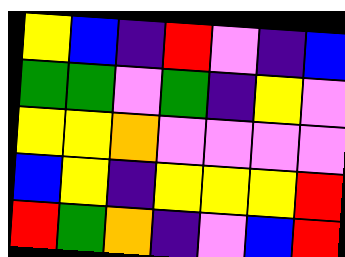[["yellow", "blue", "indigo", "red", "violet", "indigo", "blue"], ["green", "green", "violet", "green", "indigo", "yellow", "violet"], ["yellow", "yellow", "orange", "violet", "violet", "violet", "violet"], ["blue", "yellow", "indigo", "yellow", "yellow", "yellow", "red"], ["red", "green", "orange", "indigo", "violet", "blue", "red"]]